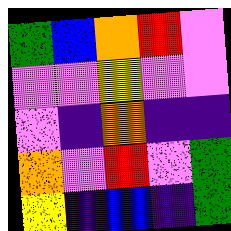[["green", "blue", "orange", "red", "violet"], ["violet", "violet", "yellow", "violet", "violet"], ["violet", "indigo", "orange", "indigo", "indigo"], ["orange", "violet", "red", "violet", "green"], ["yellow", "indigo", "blue", "indigo", "green"]]